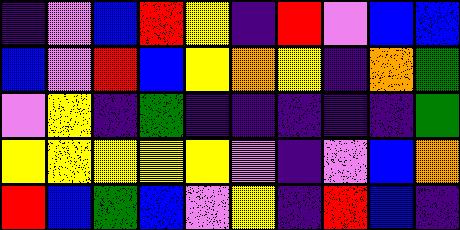[["indigo", "violet", "blue", "red", "yellow", "indigo", "red", "violet", "blue", "blue"], ["blue", "violet", "red", "blue", "yellow", "orange", "yellow", "indigo", "orange", "green"], ["violet", "yellow", "indigo", "green", "indigo", "indigo", "indigo", "indigo", "indigo", "green"], ["yellow", "yellow", "yellow", "yellow", "yellow", "violet", "indigo", "violet", "blue", "orange"], ["red", "blue", "green", "blue", "violet", "yellow", "indigo", "red", "blue", "indigo"]]